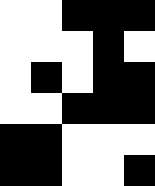[["white", "white", "black", "black", "black"], ["white", "white", "white", "black", "white"], ["white", "black", "white", "black", "black"], ["white", "white", "black", "black", "black"], ["black", "black", "white", "white", "white"], ["black", "black", "white", "white", "black"]]